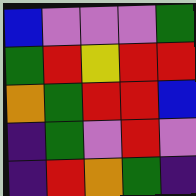[["blue", "violet", "violet", "violet", "green"], ["green", "red", "yellow", "red", "red"], ["orange", "green", "red", "red", "blue"], ["indigo", "green", "violet", "red", "violet"], ["indigo", "red", "orange", "green", "indigo"]]